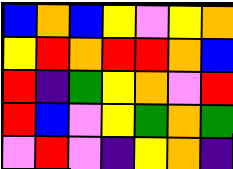[["blue", "orange", "blue", "yellow", "violet", "yellow", "orange"], ["yellow", "red", "orange", "red", "red", "orange", "blue"], ["red", "indigo", "green", "yellow", "orange", "violet", "red"], ["red", "blue", "violet", "yellow", "green", "orange", "green"], ["violet", "red", "violet", "indigo", "yellow", "orange", "indigo"]]